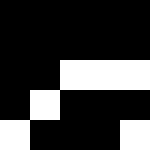[["black", "black", "black", "black", "black"], ["black", "black", "black", "black", "black"], ["black", "black", "white", "white", "white"], ["black", "white", "black", "black", "black"], ["white", "black", "black", "black", "white"]]